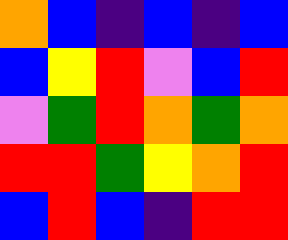[["orange", "blue", "indigo", "blue", "indigo", "blue"], ["blue", "yellow", "red", "violet", "blue", "red"], ["violet", "green", "red", "orange", "green", "orange"], ["red", "red", "green", "yellow", "orange", "red"], ["blue", "red", "blue", "indigo", "red", "red"]]